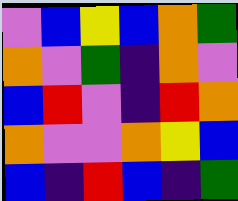[["violet", "blue", "yellow", "blue", "orange", "green"], ["orange", "violet", "green", "indigo", "orange", "violet"], ["blue", "red", "violet", "indigo", "red", "orange"], ["orange", "violet", "violet", "orange", "yellow", "blue"], ["blue", "indigo", "red", "blue", "indigo", "green"]]